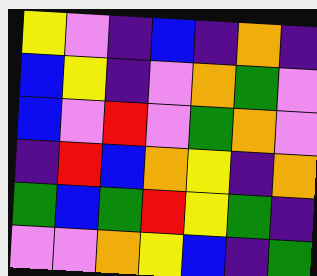[["yellow", "violet", "indigo", "blue", "indigo", "orange", "indigo"], ["blue", "yellow", "indigo", "violet", "orange", "green", "violet"], ["blue", "violet", "red", "violet", "green", "orange", "violet"], ["indigo", "red", "blue", "orange", "yellow", "indigo", "orange"], ["green", "blue", "green", "red", "yellow", "green", "indigo"], ["violet", "violet", "orange", "yellow", "blue", "indigo", "green"]]